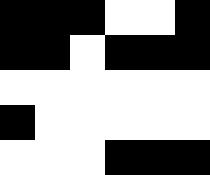[["black", "black", "black", "white", "white", "black"], ["black", "black", "white", "black", "black", "black"], ["white", "white", "white", "white", "white", "white"], ["black", "white", "white", "white", "white", "white"], ["white", "white", "white", "black", "black", "black"]]